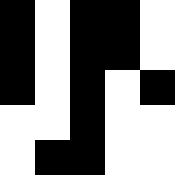[["black", "white", "black", "black", "white"], ["black", "white", "black", "black", "white"], ["black", "white", "black", "white", "black"], ["white", "white", "black", "white", "white"], ["white", "black", "black", "white", "white"]]